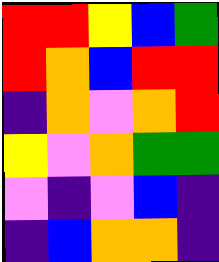[["red", "red", "yellow", "blue", "green"], ["red", "orange", "blue", "red", "red"], ["indigo", "orange", "violet", "orange", "red"], ["yellow", "violet", "orange", "green", "green"], ["violet", "indigo", "violet", "blue", "indigo"], ["indigo", "blue", "orange", "orange", "indigo"]]